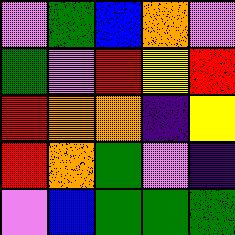[["violet", "green", "blue", "orange", "violet"], ["green", "violet", "red", "yellow", "red"], ["red", "orange", "orange", "indigo", "yellow"], ["red", "orange", "green", "violet", "indigo"], ["violet", "blue", "green", "green", "green"]]